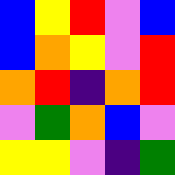[["blue", "yellow", "red", "violet", "blue"], ["blue", "orange", "yellow", "violet", "red"], ["orange", "red", "indigo", "orange", "red"], ["violet", "green", "orange", "blue", "violet"], ["yellow", "yellow", "violet", "indigo", "green"]]